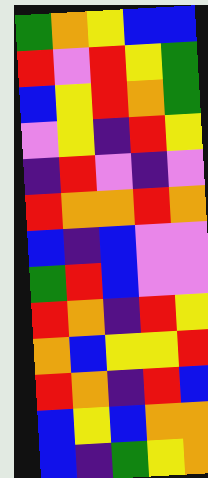[["green", "orange", "yellow", "blue", "blue"], ["red", "violet", "red", "yellow", "green"], ["blue", "yellow", "red", "orange", "green"], ["violet", "yellow", "indigo", "red", "yellow"], ["indigo", "red", "violet", "indigo", "violet"], ["red", "orange", "orange", "red", "orange"], ["blue", "indigo", "blue", "violet", "violet"], ["green", "red", "blue", "violet", "violet"], ["red", "orange", "indigo", "red", "yellow"], ["orange", "blue", "yellow", "yellow", "red"], ["red", "orange", "indigo", "red", "blue"], ["blue", "yellow", "blue", "orange", "orange"], ["blue", "indigo", "green", "yellow", "orange"]]